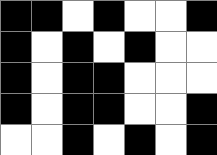[["black", "black", "white", "black", "white", "white", "black"], ["black", "white", "black", "white", "black", "white", "white"], ["black", "white", "black", "black", "white", "white", "white"], ["black", "white", "black", "black", "white", "white", "black"], ["white", "white", "black", "white", "black", "white", "black"]]